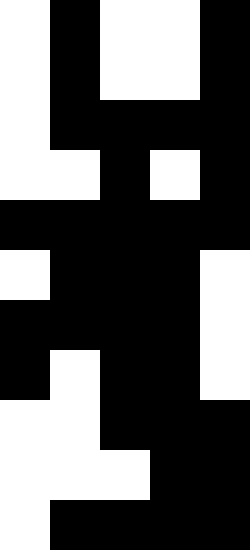[["white", "black", "white", "white", "black"], ["white", "black", "white", "white", "black"], ["white", "black", "black", "black", "black"], ["white", "white", "black", "white", "black"], ["black", "black", "black", "black", "black"], ["white", "black", "black", "black", "white"], ["black", "black", "black", "black", "white"], ["black", "white", "black", "black", "white"], ["white", "white", "black", "black", "black"], ["white", "white", "white", "black", "black"], ["white", "black", "black", "black", "black"]]